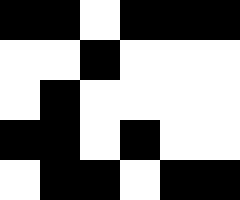[["black", "black", "white", "black", "black", "black"], ["white", "white", "black", "white", "white", "white"], ["white", "black", "white", "white", "white", "white"], ["black", "black", "white", "black", "white", "white"], ["white", "black", "black", "white", "black", "black"]]